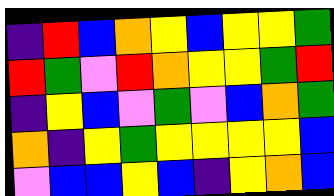[["indigo", "red", "blue", "orange", "yellow", "blue", "yellow", "yellow", "green"], ["red", "green", "violet", "red", "orange", "yellow", "yellow", "green", "red"], ["indigo", "yellow", "blue", "violet", "green", "violet", "blue", "orange", "green"], ["orange", "indigo", "yellow", "green", "yellow", "yellow", "yellow", "yellow", "blue"], ["violet", "blue", "blue", "yellow", "blue", "indigo", "yellow", "orange", "blue"]]